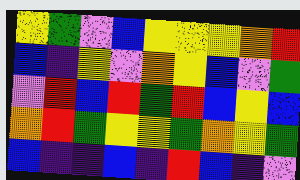[["yellow", "green", "violet", "blue", "yellow", "yellow", "yellow", "orange", "red"], ["blue", "indigo", "yellow", "violet", "orange", "yellow", "blue", "violet", "green"], ["violet", "red", "blue", "red", "green", "red", "blue", "yellow", "blue"], ["orange", "red", "green", "yellow", "yellow", "green", "orange", "yellow", "green"], ["blue", "indigo", "indigo", "blue", "indigo", "red", "blue", "indigo", "violet"]]